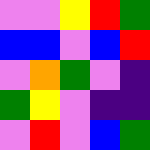[["violet", "violet", "yellow", "red", "green"], ["blue", "blue", "violet", "blue", "red"], ["violet", "orange", "green", "violet", "indigo"], ["green", "yellow", "violet", "indigo", "indigo"], ["violet", "red", "violet", "blue", "green"]]